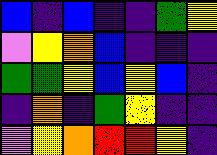[["blue", "indigo", "blue", "indigo", "indigo", "green", "yellow"], ["violet", "yellow", "orange", "blue", "indigo", "indigo", "indigo"], ["green", "green", "yellow", "blue", "yellow", "blue", "indigo"], ["indigo", "orange", "indigo", "green", "yellow", "indigo", "indigo"], ["violet", "yellow", "orange", "red", "red", "yellow", "indigo"]]